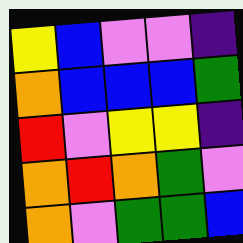[["yellow", "blue", "violet", "violet", "indigo"], ["orange", "blue", "blue", "blue", "green"], ["red", "violet", "yellow", "yellow", "indigo"], ["orange", "red", "orange", "green", "violet"], ["orange", "violet", "green", "green", "blue"]]